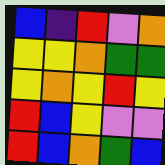[["blue", "indigo", "red", "violet", "orange"], ["yellow", "yellow", "orange", "green", "green"], ["yellow", "orange", "yellow", "red", "yellow"], ["red", "blue", "yellow", "violet", "violet"], ["red", "blue", "orange", "green", "blue"]]